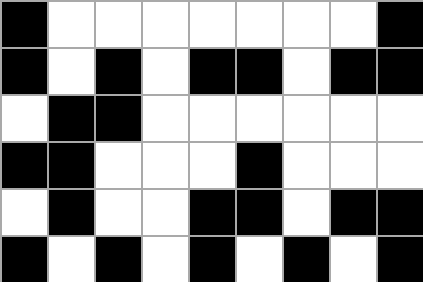[["black", "white", "white", "white", "white", "white", "white", "white", "black"], ["black", "white", "black", "white", "black", "black", "white", "black", "black"], ["white", "black", "black", "white", "white", "white", "white", "white", "white"], ["black", "black", "white", "white", "white", "black", "white", "white", "white"], ["white", "black", "white", "white", "black", "black", "white", "black", "black"], ["black", "white", "black", "white", "black", "white", "black", "white", "black"]]